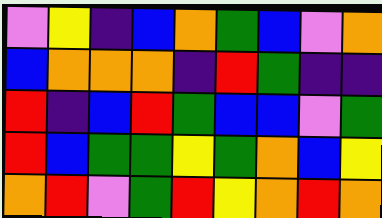[["violet", "yellow", "indigo", "blue", "orange", "green", "blue", "violet", "orange"], ["blue", "orange", "orange", "orange", "indigo", "red", "green", "indigo", "indigo"], ["red", "indigo", "blue", "red", "green", "blue", "blue", "violet", "green"], ["red", "blue", "green", "green", "yellow", "green", "orange", "blue", "yellow"], ["orange", "red", "violet", "green", "red", "yellow", "orange", "red", "orange"]]